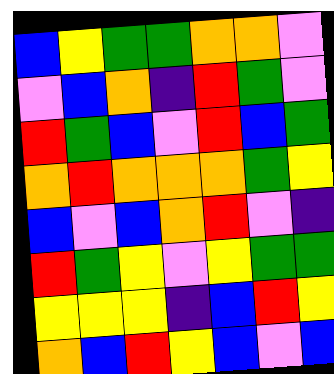[["blue", "yellow", "green", "green", "orange", "orange", "violet"], ["violet", "blue", "orange", "indigo", "red", "green", "violet"], ["red", "green", "blue", "violet", "red", "blue", "green"], ["orange", "red", "orange", "orange", "orange", "green", "yellow"], ["blue", "violet", "blue", "orange", "red", "violet", "indigo"], ["red", "green", "yellow", "violet", "yellow", "green", "green"], ["yellow", "yellow", "yellow", "indigo", "blue", "red", "yellow"], ["orange", "blue", "red", "yellow", "blue", "violet", "blue"]]